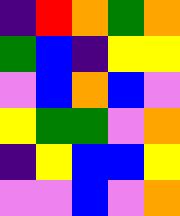[["indigo", "red", "orange", "green", "orange"], ["green", "blue", "indigo", "yellow", "yellow"], ["violet", "blue", "orange", "blue", "violet"], ["yellow", "green", "green", "violet", "orange"], ["indigo", "yellow", "blue", "blue", "yellow"], ["violet", "violet", "blue", "violet", "orange"]]